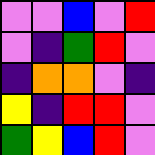[["violet", "violet", "blue", "violet", "red"], ["violet", "indigo", "green", "red", "violet"], ["indigo", "orange", "orange", "violet", "indigo"], ["yellow", "indigo", "red", "red", "violet"], ["green", "yellow", "blue", "red", "violet"]]